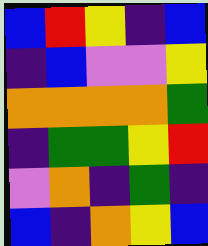[["blue", "red", "yellow", "indigo", "blue"], ["indigo", "blue", "violet", "violet", "yellow"], ["orange", "orange", "orange", "orange", "green"], ["indigo", "green", "green", "yellow", "red"], ["violet", "orange", "indigo", "green", "indigo"], ["blue", "indigo", "orange", "yellow", "blue"]]